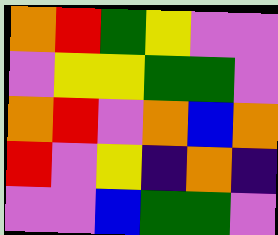[["orange", "red", "green", "yellow", "violet", "violet"], ["violet", "yellow", "yellow", "green", "green", "violet"], ["orange", "red", "violet", "orange", "blue", "orange"], ["red", "violet", "yellow", "indigo", "orange", "indigo"], ["violet", "violet", "blue", "green", "green", "violet"]]